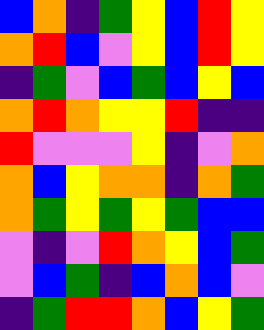[["blue", "orange", "indigo", "green", "yellow", "blue", "red", "yellow"], ["orange", "red", "blue", "violet", "yellow", "blue", "red", "yellow"], ["indigo", "green", "violet", "blue", "green", "blue", "yellow", "blue"], ["orange", "red", "orange", "yellow", "yellow", "red", "indigo", "indigo"], ["red", "violet", "violet", "violet", "yellow", "indigo", "violet", "orange"], ["orange", "blue", "yellow", "orange", "orange", "indigo", "orange", "green"], ["orange", "green", "yellow", "green", "yellow", "green", "blue", "blue"], ["violet", "indigo", "violet", "red", "orange", "yellow", "blue", "green"], ["violet", "blue", "green", "indigo", "blue", "orange", "blue", "violet"], ["indigo", "green", "red", "red", "orange", "blue", "yellow", "green"]]